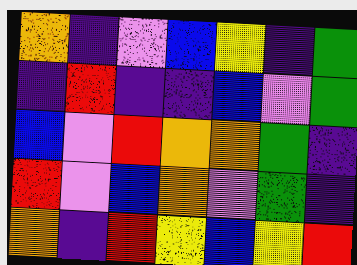[["orange", "indigo", "violet", "blue", "yellow", "indigo", "green"], ["indigo", "red", "indigo", "indigo", "blue", "violet", "green"], ["blue", "violet", "red", "orange", "orange", "green", "indigo"], ["red", "violet", "blue", "orange", "violet", "green", "indigo"], ["orange", "indigo", "red", "yellow", "blue", "yellow", "red"]]